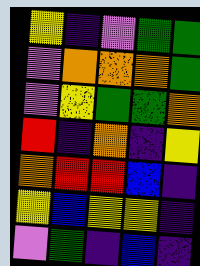[["yellow", "indigo", "violet", "green", "green"], ["violet", "orange", "orange", "orange", "green"], ["violet", "yellow", "green", "green", "orange"], ["red", "indigo", "orange", "indigo", "yellow"], ["orange", "red", "red", "blue", "indigo"], ["yellow", "blue", "yellow", "yellow", "indigo"], ["violet", "green", "indigo", "blue", "indigo"]]